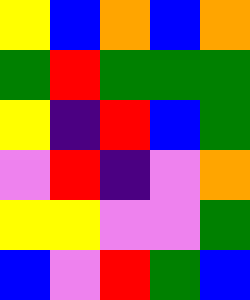[["yellow", "blue", "orange", "blue", "orange"], ["green", "red", "green", "green", "green"], ["yellow", "indigo", "red", "blue", "green"], ["violet", "red", "indigo", "violet", "orange"], ["yellow", "yellow", "violet", "violet", "green"], ["blue", "violet", "red", "green", "blue"]]